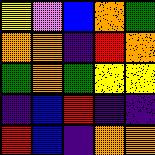[["yellow", "violet", "blue", "orange", "green"], ["orange", "orange", "indigo", "red", "orange"], ["green", "orange", "green", "yellow", "yellow"], ["indigo", "blue", "red", "indigo", "indigo"], ["red", "blue", "indigo", "orange", "orange"]]